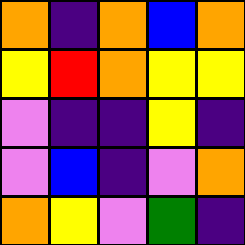[["orange", "indigo", "orange", "blue", "orange"], ["yellow", "red", "orange", "yellow", "yellow"], ["violet", "indigo", "indigo", "yellow", "indigo"], ["violet", "blue", "indigo", "violet", "orange"], ["orange", "yellow", "violet", "green", "indigo"]]